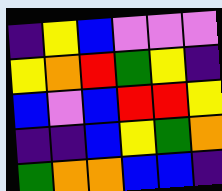[["indigo", "yellow", "blue", "violet", "violet", "violet"], ["yellow", "orange", "red", "green", "yellow", "indigo"], ["blue", "violet", "blue", "red", "red", "yellow"], ["indigo", "indigo", "blue", "yellow", "green", "orange"], ["green", "orange", "orange", "blue", "blue", "indigo"]]